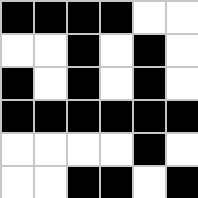[["black", "black", "black", "black", "white", "white"], ["white", "white", "black", "white", "black", "white"], ["black", "white", "black", "white", "black", "white"], ["black", "black", "black", "black", "black", "black"], ["white", "white", "white", "white", "black", "white"], ["white", "white", "black", "black", "white", "black"]]